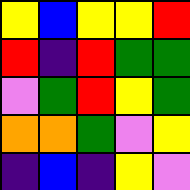[["yellow", "blue", "yellow", "yellow", "red"], ["red", "indigo", "red", "green", "green"], ["violet", "green", "red", "yellow", "green"], ["orange", "orange", "green", "violet", "yellow"], ["indigo", "blue", "indigo", "yellow", "violet"]]